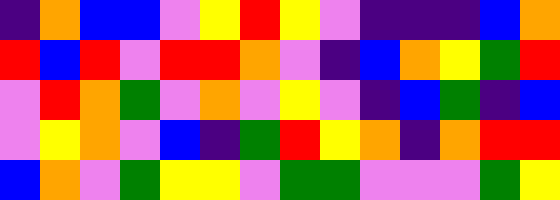[["indigo", "orange", "blue", "blue", "violet", "yellow", "red", "yellow", "violet", "indigo", "indigo", "indigo", "blue", "orange"], ["red", "blue", "red", "violet", "red", "red", "orange", "violet", "indigo", "blue", "orange", "yellow", "green", "red"], ["violet", "red", "orange", "green", "violet", "orange", "violet", "yellow", "violet", "indigo", "blue", "green", "indigo", "blue"], ["violet", "yellow", "orange", "violet", "blue", "indigo", "green", "red", "yellow", "orange", "indigo", "orange", "red", "red"], ["blue", "orange", "violet", "green", "yellow", "yellow", "violet", "green", "green", "violet", "violet", "violet", "green", "yellow"]]